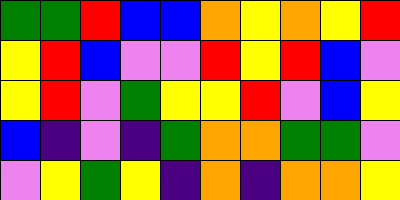[["green", "green", "red", "blue", "blue", "orange", "yellow", "orange", "yellow", "red"], ["yellow", "red", "blue", "violet", "violet", "red", "yellow", "red", "blue", "violet"], ["yellow", "red", "violet", "green", "yellow", "yellow", "red", "violet", "blue", "yellow"], ["blue", "indigo", "violet", "indigo", "green", "orange", "orange", "green", "green", "violet"], ["violet", "yellow", "green", "yellow", "indigo", "orange", "indigo", "orange", "orange", "yellow"]]